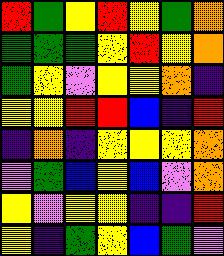[["red", "green", "yellow", "red", "yellow", "green", "orange"], ["green", "green", "green", "yellow", "red", "yellow", "orange"], ["green", "yellow", "violet", "yellow", "yellow", "orange", "indigo"], ["yellow", "yellow", "red", "red", "blue", "indigo", "red"], ["indigo", "orange", "indigo", "yellow", "yellow", "yellow", "orange"], ["violet", "green", "blue", "yellow", "blue", "violet", "orange"], ["yellow", "violet", "yellow", "yellow", "indigo", "indigo", "red"], ["yellow", "indigo", "green", "yellow", "blue", "green", "violet"]]